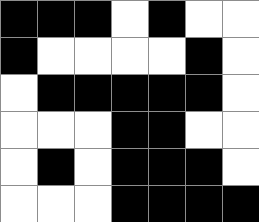[["black", "black", "black", "white", "black", "white", "white"], ["black", "white", "white", "white", "white", "black", "white"], ["white", "black", "black", "black", "black", "black", "white"], ["white", "white", "white", "black", "black", "white", "white"], ["white", "black", "white", "black", "black", "black", "white"], ["white", "white", "white", "black", "black", "black", "black"]]